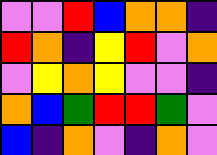[["violet", "violet", "red", "blue", "orange", "orange", "indigo"], ["red", "orange", "indigo", "yellow", "red", "violet", "orange"], ["violet", "yellow", "orange", "yellow", "violet", "violet", "indigo"], ["orange", "blue", "green", "red", "red", "green", "violet"], ["blue", "indigo", "orange", "violet", "indigo", "orange", "violet"]]